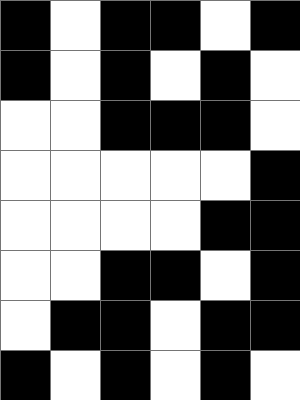[["black", "white", "black", "black", "white", "black"], ["black", "white", "black", "white", "black", "white"], ["white", "white", "black", "black", "black", "white"], ["white", "white", "white", "white", "white", "black"], ["white", "white", "white", "white", "black", "black"], ["white", "white", "black", "black", "white", "black"], ["white", "black", "black", "white", "black", "black"], ["black", "white", "black", "white", "black", "white"]]